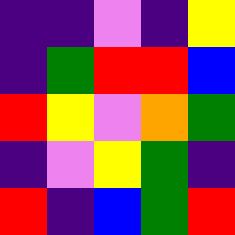[["indigo", "indigo", "violet", "indigo", "yellow"], ["indigo", "green", "red", "red", "blue"], ["red", "yellow", "violet", "orange", "green"], ["indigo", "violet", "yellow", "green", "indigo"], ["red", "indigo", "blue", "green", "red"]]